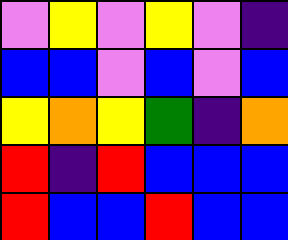[["violet", "yellow", "violet", "yellow", "violet", "indigo"], ["blue", "blue", "violet", "blue", "violet", "blue"], ["yellow", "orange", "yellow", "green", "indigo", "orange"], ["red", "indigo", "red", "blue", "blue", "blue"], ["red", "blue", "blue", "red", "blue", "blue"]]